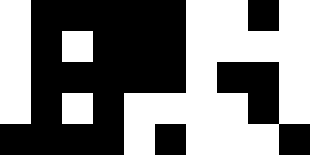[["white", "black", "black", "black", "black", "black", "white", "white", "black", "white"], ["white", "black", "white", "black", "black", "black", "white", "white", "white", "white"], ["white", "black", "black", "black", "black", "black", "white", "black", "black", "white"], ["white", "black", "white", "black", "white", "white", "white", "white", "black", "white"], ["black", "black", "black", "black", "white", "black", "white", "white", "white", "black"]]